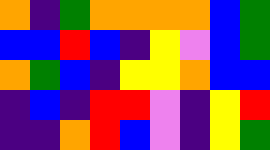[["orange", "indigo", "green", "orange", "orange", "orange", "orange", "blue", "green"], ["blue", "blue", "red", "blue", "indigo", "yellow", "violet", "blue", "green"], ["orange", "green", "blue", "indigo", "yellow", "yellow", "orange", "blue", "blue"], ["indigo", "blue", "indigo", "red", "red", "violet", "indigo", "yellow", "red"], ["indigo", "indigo", "orange", "red", "blue", "violet", "indigo", "yellow", "green"]]